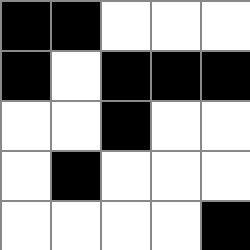[["black", "black", "white", "white", "white"], ["black", "white", "black", "black", "black"], ["white", "white", "black", "white", "white"], ["white", "black", "white", "white", "white"], ["white", "white", "white", "white", "black"]]